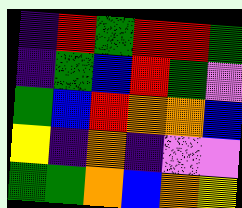[["indigo", "red", "green", "red", "red", "green"], ["indigo", "green", "blue", "red", "green", "violet"], ["green", "blue", "red", "orange", "orange", "blue"], ["yellow", "indigo", "orange", "indigo", "violet", "violet"], ["green", "green", "orange", "blue", "orange", "yellow"]]